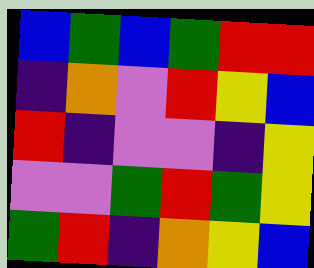[["blue", "green", "blue", "green", "red", "red"], ["indigo", "orange", "violet", "red", "yellow", "blue"], ["red", "indigo", "violet", "violet", "indigo", "yellow"], ["violet", "violet", "green", "red", "green", "yellow"], ["green", "red", "indigo", "orange", "yellow", "blue"]]